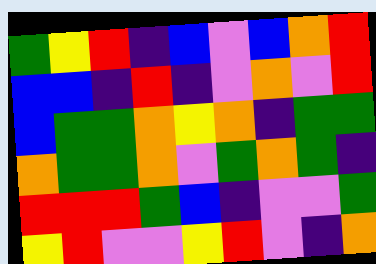[["green", "yellow", "red", "indigo", "blue", "violet", "blue", "orange", "red"], ["blue", "blue", "indigo", "red", "indigo", "violet", "orange", "violet", "red"], ["blue", "green", "green", "orange", "yellow", "orange", "indigo", "green", "green"], ["orange", "green", "green", "orange", "violet", "green", "orange", "green", "indigo"], ["red", "red", "red", "green", "blue", "indigo", "violet", "violet", "green"], ["yellow", "red", "violet", "violet", "yellow", "red", "violet", "indigo", "orange"]]